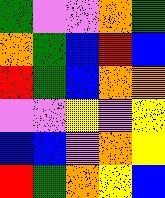[["green", "violet", "violet", "orange", "green"], ["orange", "green", "blue", "red", "blue"], ["red", "green", "blue", "orange", "orange"], ["violet", "violet", "yellow", "violet", "yellow"], ["blue", "blue", "violet", "orange", "yellow"], ["red", "green", "orange", "yellow", "blue"]]